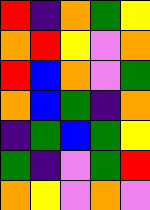[["red", "indigo", "orange", "green", "yellow"], ["orange", "red", "yellow", "violet", "orange"], ["red", "blue", "orange", "violet", "green"], ["orange", "blue", "green", "indigo", "orange"], ["indigo", "green", "blue", "green", "yellow"], ["green", "indigo", "violet", "green", "red"], ["orange", "yellow", "violet", "orange", "violet"]]